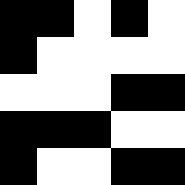[["black", "black", "white", "black", "white"], ["black", "white", "white", "white", "white"], ["white", "white", "white", "black", "black"], ["black", "black", "black", "white", "white"], ["black", "white", "white", "black", "black"]]